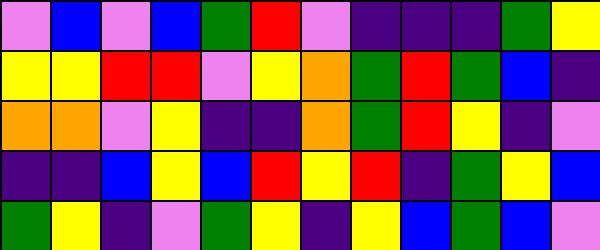[["violet", "blue", "violet", "blue", "green", "red", "violet", "indigo", "indigo", "indigo", "green", "yellow"], ["yellow", "yellow", "red", "red", "violet", "yellow", "orange", "green", "red", "green", "blue", "indigo"], ["orange", "orange", "violet", "yellow", "indigo", "indigo", "orange", "green", "red", "yellow", "indigo", "violet"], ["indigo", "indigo", "blue", "yellow", "blue", "red", "yellow", "red", "indigo", "green", "yellow", "blue"], ["green", "yellow", "indigo", "violet", "green", "yellow", "indigo", "yellow", "blue", "green", "blue", "violet"]]